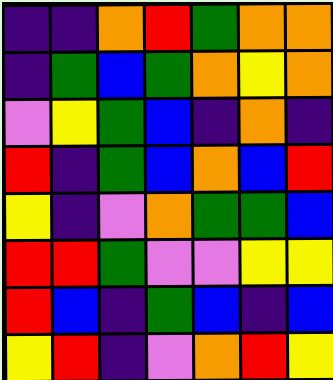[["indigo", "indigo", "orange", "red", "green", "orange", "orange"], ["indigo", "green", "blue", "green", "orange", "yellow", "orange"], ["violet", "yellow", "green", "blue", "indigo", "orange", "indigo"], ["red", "indigo", "green", "blue", "orange", "blue", "red"], ["yellow", "indigo", "violet", "orange", "green", "green", "blue"], ["red", "red", "green", "violet", "violet", "yellow", "yellow"], ["red", "blue", "indigo", "green", "blue", "indigo", "blue"], ["yellow", "red", "indigo", "violet", "orange", "red", "yellow"]]